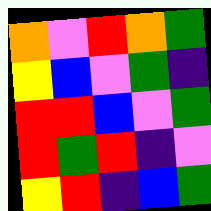[["orange", "violet", "red", "orange", "green"], ["yellow", "blue", "violet", "green", "indigo"], ["red", "red", "blue", "violet", "green"], ["red", "green", "red", "indigo", "violet"], ["yellow", "red", "indigo", "blue", "green"]]